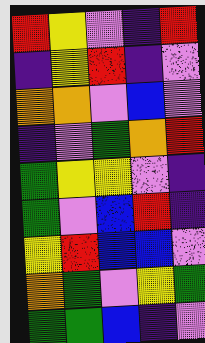[["red", "yellow", "violet", "indigo", "red"], ["indigo", "yellow", "red", "indigo", "violet"], ["orange", "orange", "violet", "blue", "violet"], ["indigo", "violet", "green", "orange", "red"], ["green", "yellow", "yellow", "violet", "indigo"], ["green", "violet", "blue", "red", "indigo"], ["yellow", "red", "blue", "blue", "violet"], ["orange", "green", "violet", "yellow", "green"], ["green", "green", "blue", "indigo", "violet"]]